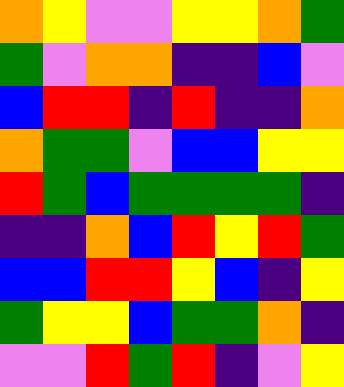[["orange", "yellow", "violet", "violet", "yellow", "yellow", "orange", "green"], ["green", "violet", "orange", "orange", "indigo", "indigo", "blue", "violet"], ["blue", "red", "red", "indigo", "red", "indigo", "indigo", "orange"], ["orange", "green", "green", "violet", "blue", "blue", "yellow", "yellow"], ["red", "green", "blue", "green", "green", "green", "green", "indigo"], ["indigo", "indigo", "orange", "blue", "red", "yellow", "red", "green"], ["blue", "blue", "red", "red", "yellow", "blue", "indigo", "yellow"], ["green", "yellow", "yellow", "blue", "green", "green", "orange", "indigo"], ["violet", "violet", "red", "green", "red", "indigo", "violet", "yellow"]]